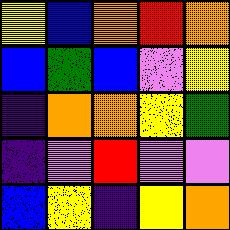[["yellow", "blue", "orange", "red", "orange"], ["blue", "green", "blue", "violet", "yellow"], ["indigo", "orange", "orange", "yellow", "green"], ["indigo", "violet", "red", "violet", "violet"], ["blue", "yellow", "indigo", "yellow", "orange"]]